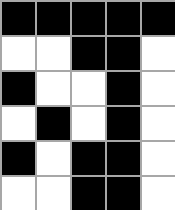[["black", "black", "black", "black", "black"], ["white", "white", "black", "black", "white"], ["black", "white", "white", "black", "white"], ["white", "black", "white", "black", "white"], ["black", "white", "black", "black", "white"], ["white", "white", "black", "black", "white"]]